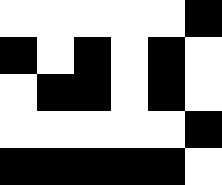[["white", "white", "white", "white", "white", "black"], ["black", "white", "black", "white", "black", "white"], ["white", "black", "black", "white", "black", "white"], ["white", "white", "white", "white", "white", "black"], ["black", "black", "black", "black", "black", "white"]]